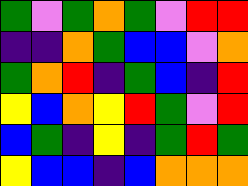[["green", "violet", "green", "orange", "green", "violet", "red", "red"], ["indigo", "indigo", "orange", "green", "blue", "blue", "violet", "orange"], ["green", "orange", "red", "indigo", "green", "blue", "indigo", "red"], ["yellow", "blue", "orange", "yellow", "red", "green", "violet", "red"], ["blue", "green", "indigo", "yellow", "indigo", "green", "red", "green"], ["yellow", "blue", "blue", "indigo", "blue", "orange", "orange", "orange"]]